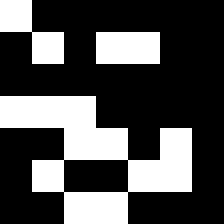[["white", "black", "black", "black", "black", "black", "black"], ["black", "white", "black", "white", "white", "black", "black"], ["black", "black", "black", "black", "black", "black", "black"], ["white", "white", "white", "black", "black", "black", "black"], ["black", "black", "white", "white", "black", "white", "black"], ["black", "white", "black", "black", "white", "white", "black"], ["black", "black", "white", "white", "black", "black", "black"]]